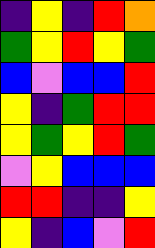[["indigo", "yellow", "indigo", "red", "orange"], ["green", "yellow", "red", "yellow", "green"], ["blue", "violet", "blue", "blue", "red"], ["yellow", "indigo", "green", "red", "red"], ["yellow", "green", "yellow", "red", "green"], ["violet", "yellow", "blue", "blue", "blue"], ["red", "red", "indigo", "indigo", "yellow"], ["yellow", "indigo", "blue", "violet", "red"]]